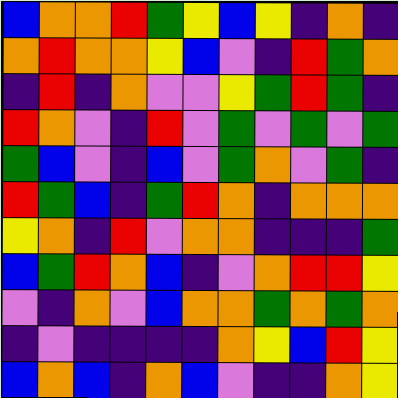[["blue", "orange", "orange", "red", "green", "yellow", "blue", "yellow", "indigo", "orange", "indigo"], ["orange", "red", "orange", "orange", "yellow", "blue", "violet", "indigo", "red", "green", "orange"], ["indigo", "red", "indigo", "orange", "violet", "violet", "yellow", "green", "red", "green", "indigo"], ["red", "orange", "violet", "indigo", "red", "violet", "green", "violet", "green", "violet", "green"], ["green", "blue", "violet", "indigo", "blue", "violet", "green", "orange", "violet", "green", "indigo"], ["red", "green", "blue", "indigo", "green", "red", "orange", "indigo", "orange", "orange", "orange"], ["yellow", "orange", "indigo", "red", "violet", "orange", "orange", "indigo", "indigo", "indigo", "green"], ["blue", "green", "red", "orange", "blue", "indigo", "violet", "orange", "red", "red", "yellow"], ["violet", "indigo", "orange", "violet", "blue", "orange", "orange", "green", "orange", "green", "orange"], ["indigo", "violet", "indigo", "indigo", "indigo", "indigo", "orange", "yellow", "blue", "red", "yellow"], ["blue", "orange", "blue", "indigo", "orange", "blue", "violet", "indigo", "indigo", "orange", "yellow"]]